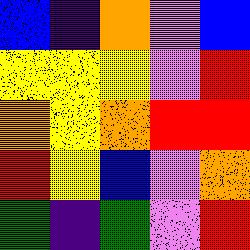[["blue", "indigo", "orange", "violet", "blue"], ["yellow", "yellow", "yellow", "violet", "red"], ["orange", "yellow", "orange", "red", "red"], ["red", "yellow", "blue", "violet", "orange"], ["green", "indigo", "green", "violet", "red"]]